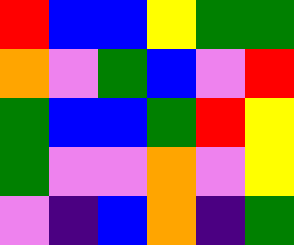[["red", "blue", "blue", "yellow", "green", "green"], ["orange", "violet", "green", "blue", "violet", "red"], ["green", "blue", "blue", "green", "red", "yellow"], ["green", "violet", "violet", "orange", "violet", "yellow"], ["violet", "indigo", "blue", "orange", "indigo", "green"]]